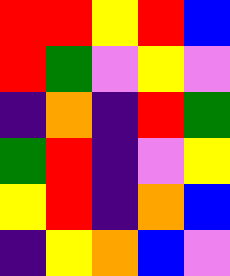[["red", "red", "yellow", "red", "blue"], ["red", "green", "violet", "yellow", "violet"], ["indigo", "orange", "indigo", "red", "green"], ["green", "red", "indigo", "violet", "yellow"], ["yellow", "red", "indigo", "orange", "blue"], ["indigo", "yellow", "orange", "blue", "violet"]]